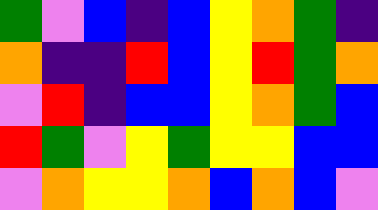[["green", "violet", "blue", "indigo", "blue", "yellow", "orange", "green", "indigo"], ["orange", "indigo", "indigo", "red", "blue", "yellow", "red", "green", "orange"], ["violet", "red", "indigo", "blue", "blue", "yellow", "orange", "green", "blue"], ["red", "green", "violet", "yellow", "green", "yellow", "yellow", "blue", "blue"], ["violet", "orange", "yellow", "yellow", "orange", "blue", "orange", "blue", "violet"]]